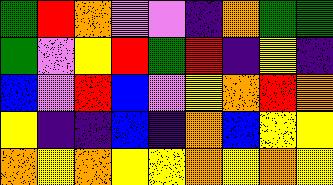[["green", "red", "orange", "violet", "violet", "indigo", "orange", "green", "green"], ["green", "violet", "yellow", "red", "green", "red", "indigo", "yellow", "indigo"], ["blue", "violet", "red", "blue", "violet", "yellow", "orange", "red", "orange"], ["yellow", "indigo", "indigo", "blue", "indigo", "orange", "blue", "yellow", "yellow"], ["orange", "yellow", "orange", "yellow", "yellow", "orange", "yellow", "orange", "yellow"]]